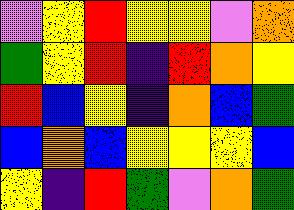[["violet", "yellow", "red", "yellow", "yellow", "violet", "orange"], ["green", "yellow", "red", "indigo", "red", "orange", "yellow"], ["red", "blue", "yellow", "indigo", "orange", "blue", "green"], ["blue", "orange", "blue", "yellow", "yellow", "yellow", "blue"], ["yellow", "indigo", "red", "green", "violet", "orange", "green"]]